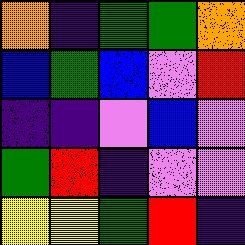[["orange", "indigo", "green", "green", "orange"], ["blue", "green", "blue", "violet", "red"], ["indigo", "indigo", "violet", "blue", "violet"], ["green", "red", "indigo", "violet", "violet"], ["yellow", "yellow", "green", "red", "indigo"]]